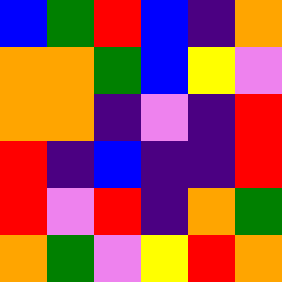[["blue", "green", "red", "blue", "indigo", "orange"], ["orange", "orange", "green", "blue", "yellow", "violet"], ["orange", "orange", "indigo", "violet", "indigo", "red"], ["red", "indigo", "blue", "indigo", "indigo", "red"], ["red", "violet", "red", "indigo", "orange", "green"], ["orange", "green", "violet", "yellow", "red", "orange"]]